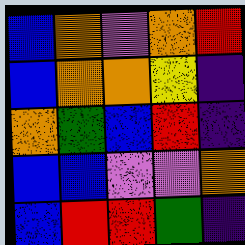[["blue", "orange", "violet", "orange", "red"], ["blue", "orange", "orange", "yellow", "indigo"], ["orange", "green", "blue", "red", "indigo"], ["blue", "blue", "violet", "violet", "orange"], ["blue", "red", "red", "green", "indigo"]]